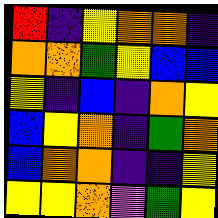[["red", "indigo", "yellow", "orange", "orange", "indigo"], ["orange", "orange", "green", "yellow", "blue", "blue"], ["yellow", "indigo", "blue", "indigo", "orange", "yellow"], ["blue", "yellow", "orange", "indigo", "green", "orange"], ["blue", "orange", "orange", "indigo", "indigo", "yellow"], ["yellow", "yellow", "orange", "violet", "green", "yellow"]]